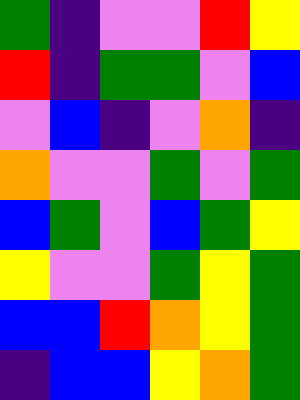[["green", "indigo", "violet", "violet", "red", "yellow"], ["red", "indigo", "green", "green", "violet", "blue"], ["violet", "blue", "indigo", "violet", "orange", "indigo"], ["orange", "violet", "violet", "green", "violet", "green"], ["blue", "green", "violet", "blue", "green", "yellow"], ["yellow", "violet", "violet", "green", "yellow", "green"], ["blue", "blue", "red", "orange", "yellow", "green"], ["indigo", "blue", "blue", "yellow", "orange", "green"]]